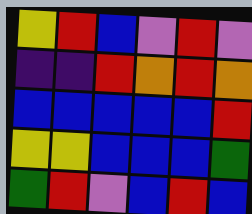[["yellow", "red", "blue", "violet", "red", "violet"], ["indigo", "indigo", "red", "orange", "red", "orange"], ["blue", "blue", "blue", "blue", "blue", "red"], ["yellow", "yellow", "blue", "blue", "blue", "green"], ["green", "red", "violet", "blue", "red", "blue"]]